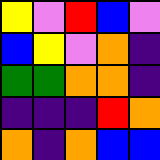[["yellow", "violet", "red", "blue", "violet"], ["blue", "yellow", "violet", "orange", "indigo"], ["green", "green", "orange", "orange", "indigo"], ["indigo", "indigo", "indigo", "red", "orange"], ["orange", "indigo", "orange", "blue", "blue"]]